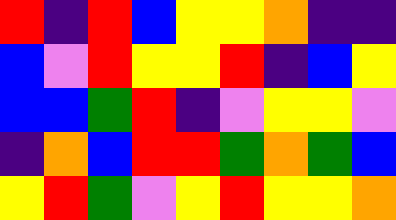[["red", "indigo", "red", "blue", "yellow", "yellow", "orange", "indigo", "indigo"], ["blue", "violet", "red", "yellow", "yellow", "red", "indigo", "blue", "yellow"], ["blue", "blue", "green", "red", "indigo", "violet", "yellow", "yellow", "violet"], ["indigo", "orange", "blue", "red", "red", "green", "orange", "green", "blue"], ["yellow", "red", "green", "violet", "yellow", "red", "yellow", "yellow", "orange"]]